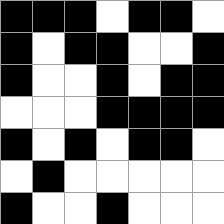[["black", "black", "black", "white", "black", "black", "white"], ["black", "white", "black", "black", "white", "white", "black"], ["black", "white", "white", "black", "white", "black", "black"], ["white", "white", "white", "black", "black", "black", "black"], ["black", "white", "black", "white", "black", "black", "white"], ["white", "black", "white", "white", "white", "white", "white"], ["black", "white", "white", "black", "white", "white", "white"]]